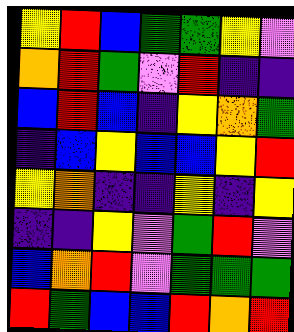[["yellow", "red", "blue", "green", "green", "yellow", "violet"], ["orange", "red", "green", "violet", "red", "indigo", "indigo"], ["blue", "red", "blue", "indigo", "yellow", "orange", "green"], ["indigo", "blue", "yellow", "blue", "blue", "yellow", "red"], ["yellow", "orange", "indigo", "indigo", "yellow", "indigo", "yellow"], ["indigo", "indigo", "yellow", "violet", "green", "red", "violet"], ["blue", "orange", "red", "violet", "green", "green", "green"], ["red", "green", "blue", "blue", "red", "orange", "red"]]